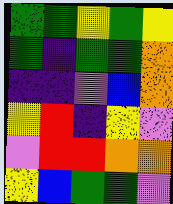[["green", "green", "yellow", "green", "yellow"], ["green", "indigo", "green", "green", "orange"], ["indigo", "indigo", "violet", "blue", "orange"], ["yellow", "red", "indigo", "yellow", "violet"], ["violet", "red", "red", "orange", "orange"], ["yellow", "blue", "green", "green", "violet"]]